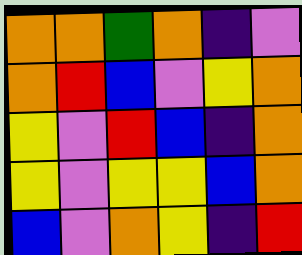[["orange", "orange", "green", "orange", "indigo", "violet"], ["orange", "red", "blue", "violet", "yellow", "orange"], ["yellow", "violet", "red", "blue", "indigo", "orange"], ["yellow", "violet", "yellow", "yellow", "blue", "orange"], ["blue", "violet", "orange", "yellow", "indigo", "red"]]